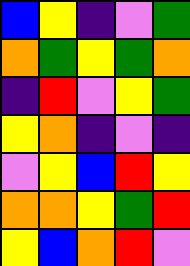[["blue", "yellow", "indigo", "violet", "green"], ["orange", "green", "yellow", "green", "orange"], ["indigo", "red", "violet", "yellow", "green"], ["yellow", "orange", "indigo", "violet", "indigo"], ["violet", "yellow", "blue", "red", "yellow"], ["orange", "orange", "yellow", "green", "red"], ["yellow", "blue", "orange", "red", "violet"]]